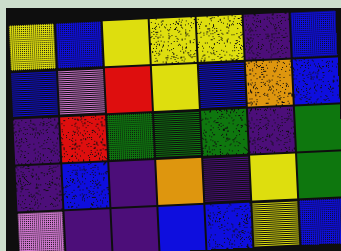[["yellow", "blue", "yellow", "yellow", "yellow", "indigo", "blue"], ["blue", "violet", "red", "yellow", "blue", "orange", "blue"], ["indigo", "red", "green", "green", "green", "indigo", "green"], ["indigo", "blue", "indigo", "orange", "indigo", "yellow", "green"], ["violet", "indigo", "indigo", "blue", "blue", "yellow", "blue"]]